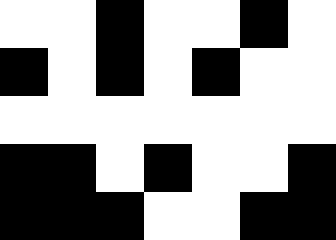[["white", "white", "black", "white", "white", "black", "white"], ["black", "white", "black", "white", "black", "white", "white"], ["white", "white", "white", "white", "white", "white", "white"], ["black", "black", "white", "black", "white", "white", "black"], ["black", "black", "black", "white", "white", "black", "black"]]